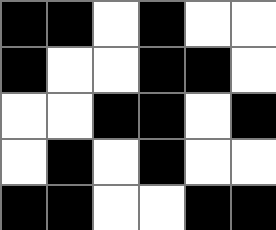[["black", "black", "white", "black", "white", "white"], ["black", "white", "white", "black", "black", "white"], ["white", "white", "black", "black", "white", "black"], ["white", "black", "white", "black", "white", "white"], ["black", "black", "white", "white", "black", "black"]]